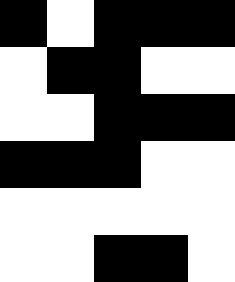[["black", "white", "black", "black", "black"], ["white", "black", "black", "white", "white"], ["white", "white", "black", "black", "black"], ["black", "black", "black", "white", "white"], ["white", "white", "white", "white", "white"], ["white", "white", "black", "black", "white"]]